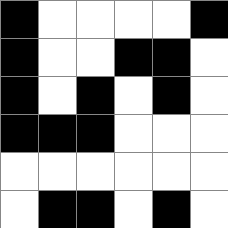[["black", "white", "white", "white", "white", "black"], ["black", "white", "white", "black", "black", "white"], ["black", "white", "black", "white", "black", "white"], ["black", "black", "black", "white", "white", "white"], ["white", "white", "white", "white", "white", "white"], ["white", "black", "black", "white", "black", "white"]]